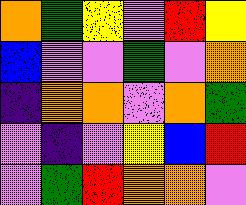[["orange", "green", "yellow", "violet", "red", "yellow"], ["blue", "violet", "violet", "green", "violet", "orange"], ["indigo", "orange", "orange", "violet", "orange", "green"], ["violet", "indigo", "violet", "yellow", "blue", "red"], ["violet", "green", "red", "orange", "orange", "violet"]]